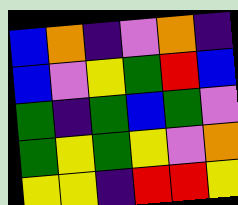[["blue", "orange", "indigo", "violet", "orange", "indigo"], ["blue", "violet", "yellow", "green", "red", "blue"], ["green", "indigo", "green", "blue", "green", "violet"], ["green", "yellow", "green", "yellow", "violet", "orange"], ["yellow", "yellow", "indigo", "red", "red", "yellow"]]